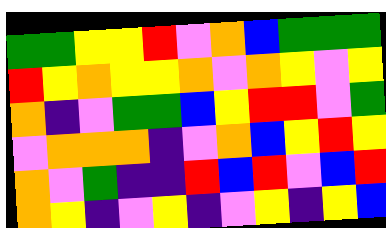[["green", "green", "yellow", "yellow", "red", "violet", "orange", "blue", "green", "green", "green"], ["red", "yellow", "orange", "yellow", "yellow", "orange", "violet", "orange", "yellow", "violet", "yellow"], ["orange", "indigo", "violet", "green", "green", "blue", "yellow", "red", "red", "violet", "green"], ["violet", "orange", "orange", "orange", "indigo", "violet", "orange", "blue", "yellow", "red", "yellow"], ["orange", "violet", "green", "indigo", "indigo", "red", "blue", "red", "violet", "blue", "red"], ["orange", "yellow", "indigo", "violet", "yellow", "indigo", "violet", "yellow", "indigo", "yellow", "blue"]]